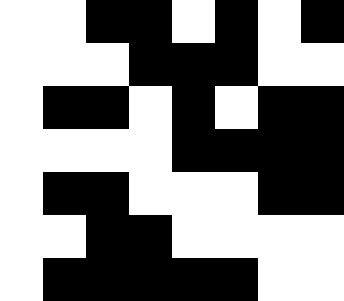[["white", "white", "black", "black", "white", "black", "white", "black"], ["white", "white", "white", "black", "black", "black", "white", "white"], ["white", "black", "black", "white", "black", "white", "black", "black"], ["white", "white", "white", "white", "black", "black", "black", "black"], ["white", "black", "black", "white", "white", "white", "black", "black"], ["white", "white", "black", "black", "white", "white", "white", "white"], ["white", "black", "black", "black", "black", "black", "white", "white"]]